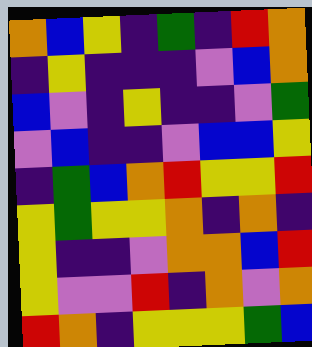[["orange", "blue", "yellow", "indigo", "green", "indigo", "red", "orange"], ["indigo", "yellow", "indigo", "indigo", "indigo", "violet", "blue", "orange"], ["blue", "violet", "indigo", "yellow", "indigo", "indigo", "violet", "green"], ["violet", "blue", "indigo", "indigo", "violet", "blue", "blue", "yellow"], ["indigo", "green", "blue", "orange", "red", "yellow", "yellow", "red"], ["yellow", "green", "yellow", "yellow", "orange", "indigo", "orange", "indigo"], ["yellow", "indigo", "indigo", "violet", "orange", "orange", "blue", "red"], ["yellow", "violet", "violet", "red", "indigo", "orange", "violet", "orange"], ["red", "orange", "indigo", "yellow", "yellow", "yellow", "green", "blue"]]